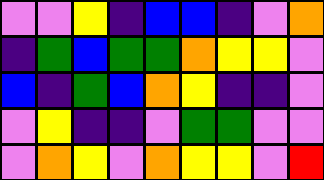[["violet", "violet", "yellow", "indigo", "blue", "blue", "indigo", "violet", "orange"], ["indigo", "green", "blue", "green", "green", "orange", "yellow", "yellow", "violet"], ["blue", "indigo", "green", "blue", "orange", "yellow", "indigo", "indigo", "violet"], ["violet", "yellow", "indigo", "indigo", "violet", "green", "green", "violet", "violet"], ["violet", "orange", "yellow", "violet", "orange", "yellow", "yellow", "violet", "red"]]